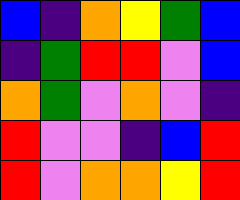[["blue", "indigo", "orange", "yellow", "green", "blue"], ["indigo", "green", "red", "red", "violet", "blue"], ["orange", "green", "violet", "orange", "violet", "indigo"], ["red", "violet", "violet", "indigo", "blue", "red"], ["red", "violet", "orange", "orange", "yellow", "red"]]